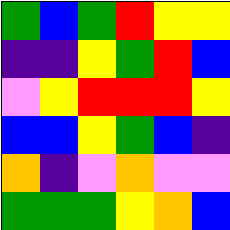[["green", "blue", "green", "red", "yellow", "yellow"], ["indigo", "indigo", "yellow", "green", "red", "blue"], ["violet", "yellow", "red", "red", "red", "yellow"], ["blue", "blue", "yellow", "green", "blue", "indigo"], ["orange", "indigo", "violet", "orange", "violet", "violet"], ["green", "green", "green", "yellow", "orange", "blue"]]